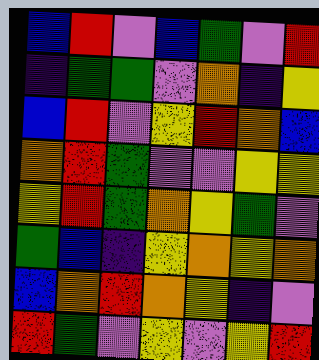[["blue", "red", "violet", "blue", "green", "violet", "red"], ["indigo", "green", "green", "violet", "orange", "indigo", "yellow"], ["blue", "red", "violet", "yellow", "red", "orange", "blue"], ["orange", "red", "green", "violet", "violet", "yellow", "yellow"], ["yellow", "red", "green", "orange", "yellow", "green", "violet"], ["green", "blue", "indigo", "yellow", "orange", "yellow", "orange"], ["blue", "orange", "red", "orange", "yellow", "indigo", "violet"], ["red", "green", "violet", "yellow", "violet", "yellow", "red"]]